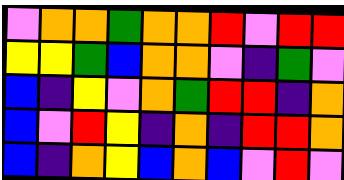[["violet", "orange", "orange", "green", "orange", "orange", "red", "violet", "red", "red"], ["yellow", "yellow", "green", "blue", "orange", "orange", "violet", "indigo", "green", "violet"], ["blue", "indigo", "yellow", "violet", "orange", "green", "red", "red", "indigo", "orange"], ["blue", "violet", "red", "yellow", "indigo", "orange", "indigo", "red", "red", "orange"], ["blue", "indigo", "orange", "yellow", "blue", "orange", "blue", "violet", "red", "violet"]]